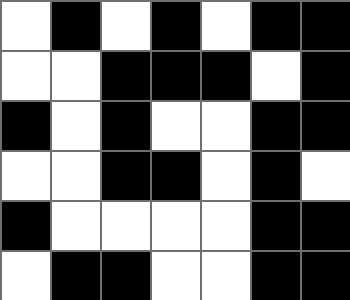[["white", "black", "white", "black", "white", "black", "black"], ["white", "white", "black", "black", "black", "white", "black"], ["black", "white", "black", "white", "white", "black", "black"], ["white", "white", "black", "black", "white", "black", "white"], ["black", "white", "white", "white", "white", "black", "black"], ["white", "black", "black", "white", "white", "black", "black"]]